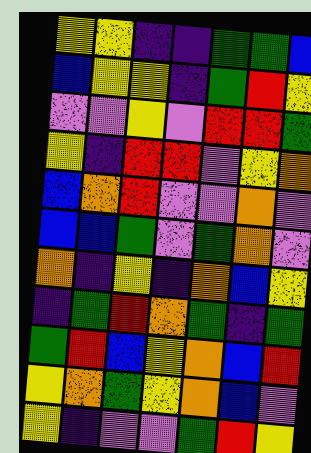[["yellow", "yellow", "indigo", "indigo", "green", "green", "blue"], ["blue", "yellow", "yellow", "indigo", "green", "red", "yellow"], ["violet", "violet", "yellow", "violet", "red", "red", "green"], ["yellow", "indigo", "red", "red", "violet", "yellow", "orange"], ["blue", "orange", "red", "violet", "violet", "orange", "violet"], ["blue", "blue", "green", "violet", "green", "orange", "violet"], ["orange", "indigo", "yellow", "indigo", "orange", "blue", "yellow"], ["indigo", "green", "red", "orange", "green", "indigo", "green"], ["green", "red", "blue", "yellow", "orange", "blue", "red"], ["yellow", "orange", "green", "yellow", "orange", "blue", "violet"], ["yellow", "indigo", "violet", "violet", "green", "red", "yellow"]]